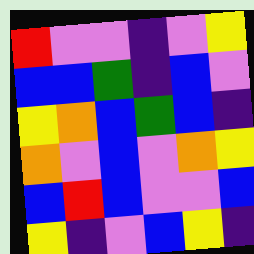[["red", "violet", "violet", "indigo", "violet", "yellow"], ["blue", "blue", "green", "indigo", "blue", "violet"], ["yellow", "orange", "blue", "green", "blue", "indigo"], ["orange", "violet", "blue", "violet", "orange", "yellow"], ["blue", "red", "blue", "violet", "violet", "blue"], ["yellow", "indigo", "violet", "blue", "yellow", "indigo"]]